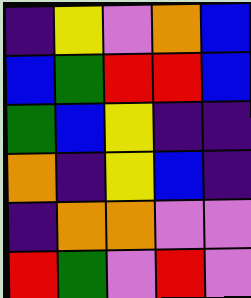[["indigo", "yellow", "violet", "orange", "blue"], ["blue", "green", "red", "red", "blue"], ["green", "blue", "yellow", "indigo", "indigo"], ["orange", "indigo", "yellow", "blue", "indigo"], ["indigo", "orange", "orange", "violet", "violet"], ["red", "green", "violet", "red", "violet"]]